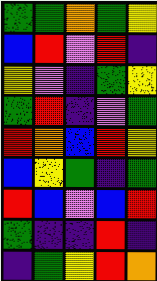[["green", "green", "orange", "green", "yellow"], ["blue", "red", "violet", "red", "indigo"], ["yellow", "violet", "indigo", "green", "yellow"], ["green", "red", "indigo", "violet", "green"], ["red", "orange", "blue", "red", "yellow"], ["blue", "yellow", "green", "indigo", "green"], ["red", "blue", "violet", "blue", "red"], ["green", "indigo", "indigo", "red", "indigo"], ["indigo", "green", "yellow", "red", "orange"]]